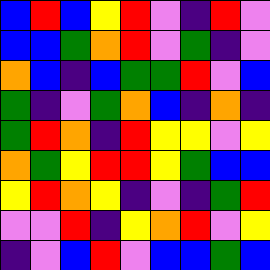[["blue", "red", "blue", "yellow", "red", "violet", "indigo", "red", "violet"], ["blue", "blue", "green", "orange", "red", "violet", "green", "indigo", "violet"], ["orange", "blue", "indigo", "blue", "green", "green", "red", "violet", "blue"], ["green", "indigo", "violet", "green", "orange", "blue", "indigo", "orange", "indigo"], ["green", "red", "orange", "indigo", "red", "yellow", "yellow", "violet", "yellow"], ["orange", "green", "yellow", "red", "red", "yellow", "green", "blue", "blue"], ["yellow", "red", "orange", "yellow", "indigo", "violet", "indigo", "green", "red"], ["violet", "violet", "red", "indigo", "yellow", "orange", "red", "violet", "yellow"], ["indigo", "violet", "blue", "red", "violet", "blue", "blue", "green", "blue"]]